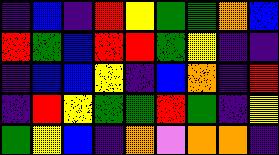[["indigo", "blue", "indigo", "red", "yellow", "green", "green", "orange", "blue"], ["red", "green", "blue", "red", "red", "green", "yellow", "indigo", "indigo"], ["indigo", "blue", "blue", "yellow", "indigo", "blue", "orange", "indigo", "red"], ["indigo", "red", "yellow", "green", "green", "red", "green", "indigo", "yellow"], ["green", "yellow", "blue", "indigo", "orange", "violet", "orange", "orange", "indigo"]]